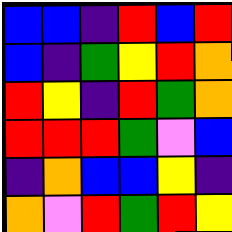[["blue", "blue", "indigo", "red", "blue", "red"], ["blue", "indigo", "green", "yellow", "red", "orange"], ["red", "yellow", "indigo", "red", "green", "orange"], ["red", "red", "red", "green", "violet", "blue"], ["indigo", "orange", "blue", "blue", "yellow", "indigo"], ["orange", "violet", "red", "green", "red", "yellow"]]